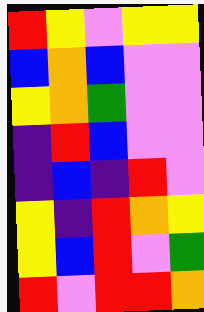[["red", "yellow", "violet", "yellow", "yellow"], ["blue", "orange", "blue", "violet", "violet"], ["yellow", "orange", "green", "violet", "violet"], ["indigo", "red", "blue", "violet", "violet"], ["indigo", "blue", "indigo", "red", "violet"], ["yellow", "indigo", "red", "orange", "yellow"], ["yellow", "blue", "red", "violet", "green"], ["red", "violet", "red", "red", "orange"]]